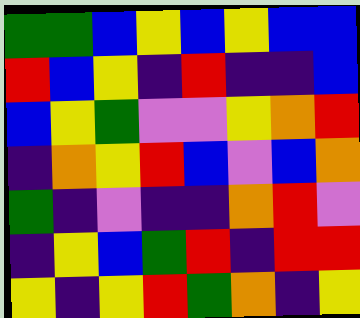[["green", "green", "blue", "yellow", "blue", "yellow", "blue", "blue"], ["red", "blue", "yellow", "indigo", "red", "indigo", "indigo", "blue"], ["blue", "yellow", "green", "violet", "violet", "yellow", "orange", "red"], ["indigo", "orange", "yellow", "red", "blue", "violet", "blue", "orange"], ["green", "indigo", "violet", "indigo", "indigo", "orange", "red", "violet"], ["indigo", "yellow", "blue", "green", "red", "indigo", "red", "red"], ["yellow", "indigo", "yellow", "red", "green", "orange", "indigo", "yellow"]]